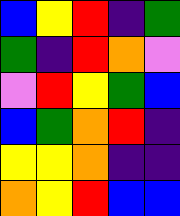[["blue", "yellow", "red", "indigo", "green"], ["green", "indigo", "red", "orange", "violet"], ["violet", "red", "yellow", "green", "blue"], ["blue", "green", "orange", "red", "indigo"], ["yellow", "yellow", "orange", "indigo", "indigo"], ["orange", "yellow", "red", "blue", "blue"]]